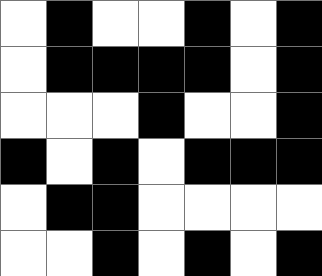[["white", "black", "white", "white", "black", "white", "black"], ["white", "black", "black", "black", "black", "white", "black"], ["white", "white", "white", "black", "white", "white", "black"], ["black", "white", "black", "white", "black", "black", "black"], ["white", "black", "black", "white", "white", "white", "white"], ["white", "white", "black", "white", "black", "white", "black"]]